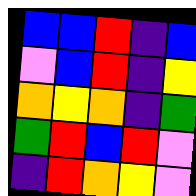[["blue", "blue", "red", "indigo", "blue"], ["violet", "blue", "red", "indigo", "yellow"], ["orange", "yellow", "orange", "indigo", "green"], ["green", "red", "blue", "red", "violet"], ["indigo", "red", "orange", "yellow", "violet"]]